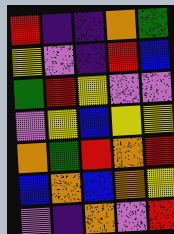[["red", "indigo", "indigo", "orange", "green"], ["yellow", "violet", "indigo", "red", "blue"], ["green", "red", "yellow", "violet", "violet"], ["violet", "yellow", "blue", "yellow", "yellow"], ["orange", "green", "red", "orange", "red"], ["blue", "orange", "blue", "orange", "yellow"], ["violet", "indigo", "orange", "violet", "red"]]